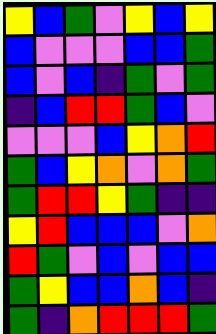[["yellow", "blue", "green", "violet", "yellow", "blue", "yellow"], ["blue", "violet", "violet", "violet", "blue", "blue", "green"], ["blue", "violet", "blue", "indigo", "green", "violet", "green"], ["indigo", "blue", "red", "red", "green", "blue", "violet"], ["violet", "violet", "violet", "blue", "yellow", "orange", "red"], ["green", "blue", "yellow", "orange", "violet", "orange", "green"], ["green", "red", "red", "yellow", "green", "indigo", "indigo"], ["yellow", "red", "blue", "blue", "blue", "violet", "orange"], ["red", "green", "violet", "blue", "violet", "blue", "blue"], ["green", "yellow", "blue", "blue", "orange", "blue", "indigo"], ["green", "indigo", "orange", "red", "red", "red", "green"]]